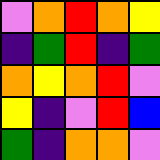[["violet", "orange", "red", "orange", "yellow"], ["indigo", "green", "red", "indigo", "green"], ["orange", "yellow", "orange", "red", "violet"], ["yellow", "indigo", "violet", "red", "blue"], ["green", "indigo", "orange", "orange", "violet"]]